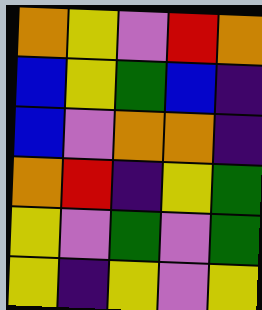[["orange", "yellow", "violet", "red", "orange"], ["blue", "yellow", "green", "blue", "indigo"], ["blue", "violet", "orange", "orange", "indigo"], ["orange", "red", "indigo", "yellow", "green"], ["yellow", "violet", "green", "violet", "green"], ["yellow", "indigo", "yellow", "violet", "yellow"]]